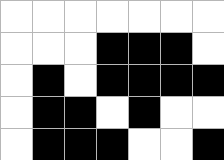[["white", "white", "white", "white", "white", "white", "white"], ["white", "white", "white", "black", "black", "black", "white"], ["white", "black", "white", "black", "black", "black", "black"], ["white", "black", "black", "white", "black", "white", "white"], ["white", "black", "black", "black", "white", "white", "black"]]